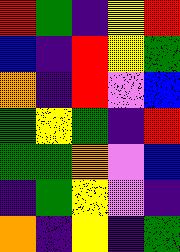[["red", "green", "indigo", "yellow", "red"], ["blue", "indigo", "red", "yellow", "green"], ["orange", "indigo", "red", "violet", "blue"], ["green", "yellow", "green", "indigo", "red"], ["green", "green", "orange", "violet", "blue"], ["indigo", "green", "yellow", "violet", "indigo"], ["orange", "indigo", "yellow", "indigo", "green"]]